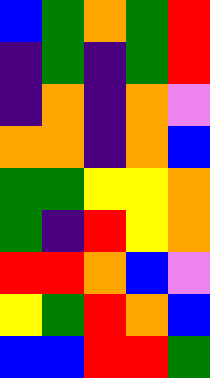[["blue", "green", "orange", "green", "red"], ["indigo", "green", "indigo", "green", "red"], ["indigo", "orange", "indigo", "orange", "violet"], ["orange", "orange", "indigo", "orange", "blue"], ["green", "green", "yellow", "yellow", "orange"], ["green", "indigo", "red", "yellow", "orange"], ["red", "red", "orange", "blue", "violet"], ["yellow", "green", "red", "orange", "blue"], ["blue", "blue", "red", "red", "green"]]